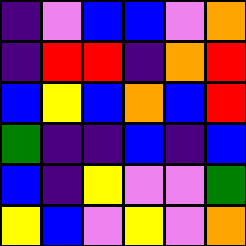[["indigo", "violet", "blue", "blue", "violet", "orange"], ["indigo", "red", "red", "indigo", "orange", "red"], ["blue", "yellow", "blue", "orange", "blue", "red"], ["green", "indigo", "indigo", "blue", "indigo", "blue"], ["blue", "indigo", "yellow", "violet", "violet", "green"], ["yellow", "blue", "violet", "yellow", "violet", "orange"]]